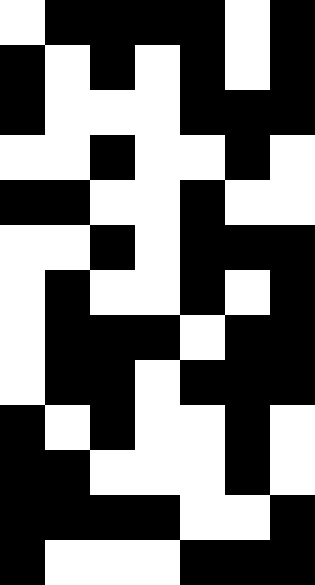[["white", "black", "black", "black", "black", "white", "black"], ["black", "white", "black", "white", "black", "white", "black"], ["black", "white", "white", "white", "black", "black", "black"], ["white", "white", "black", "white", "white", "black", "white"], ["black", "black", "white", "white", "black", "white", "white"], ["white", "white", "black", "white", "black", "black", "black"], ["white", "black", "white", "white", "black", "white", "black"], ["white", "black", "black", "black", "white", "black", "black"], ["white", "black", "black", "white", "black", "black", "black"], ["black", "white", "black", "white", "white", "black", "white"], ["black", "black", "white", "white", "white", "black", "white"], ["black", "black", "black", "black", "white", "white", "black"], ["black", "white", "white", "white", "black", "black", "black"]]